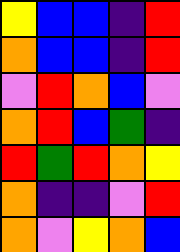[["yellow", "blue", "blue", "indigo", "red"], ["orange", "blue", "blue", "indigo", "red"], ["violet", "red", "orange", "blue", "violet"], ["orange", "red", "blue", "green", "indigo"], ["red", "green", "red", "orange", "yellow"], ["orange", "indigo", "indigo", "violet", "red"], ["orange", "violet", "yellow", "orange", "blue"]]